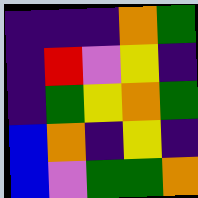[["indigo", "indigo", "indigo", "orange", "green"], ["indigo", "red", "violet", "yellow", "indigo"], ["indigo", "green", "yellow", "orange", "green"], ["blue", "orange", "indigo", "yellow", "indigo"], ["blue", "violet", "green", "green", "orange"]]